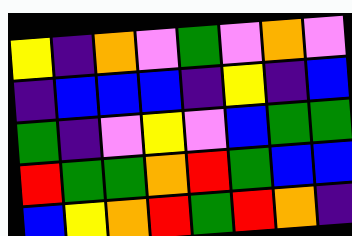[["yellow", "indigo", "orange", "violet", "green", "violet", "orange", "violet"], ["indigo", "blue", "blue", "blue", "indigo", "yellow", "indigo", "blue"], ["green", "indigo", "violet", "yellow", "violet", "blue", "green", "green"], ["red", "green", "green", "orange", "red", "green", "blue", "blue"], ["blue", "yellow", "orange", "red", "green", "red", "orange", "indigo"]]